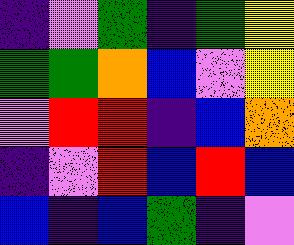[["indigo", "violet", "green", "indigo", "green", "yellow"], ["green", "green", "orange", "blue", "violet", "yellow"], ["violet", "red", "red", "indigo", "blue", "orange"], ["indigo", "violet", "red", "blue", "red", "blue"], ["blue", "indigo", "blue", "green", "indigo", "violet"]]